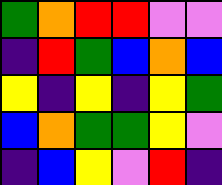[["green", "orange", "red", "red", "violet", "violet"], ["indigo", "red", "green", "blue", "orange", "blue"], ["yellow", "indigo", "yellow", "indigo", "yellow", "green"], ["blue", "orange", "green", "green", "yellow", "violet"], ["indigo", "blue", "yellow", "violet", "red", "indigo"]]